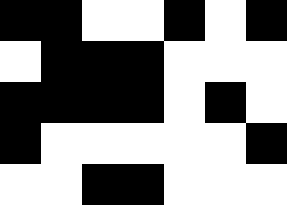[["black", "black", "white", "white", "black", "white", "black"], ["white", "black", "black", "black", "white", "white", "white"], ["black", "black", "black", "black", "white", "black", "white"], ["black", "white", "white", "white", "white", "white", "black"], ["white", "white", "black", "black", "white", "white", "white"]]